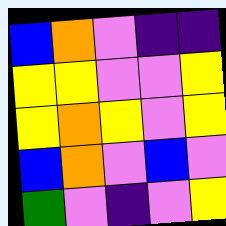[["blue", "orange", "violet", "indigo", "indigo"], ["yellow", "yellow", "violet", "violet", "yellow"], ["yellow", "orange", "yellow", "violet", "yellow"], ["blue", "orange", "violet", "blue", "violet"], ["green", "violet", "indigo", "violet", "yellow"]]